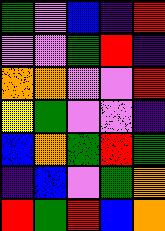[["green", "violet", "blue", "indigo", "red"], ["violet", "violet", "green", "red", "indigo"], ["orange", "orange", "violet", "violet", "red"], ["yellow", "green", "violet", "violet", "indigo"], ["blue", "orange", "green", "red", "green"], ["indigo", "blue", "violet", "green", "orange"], ["red", "green", "red", "blue", "orange"]]